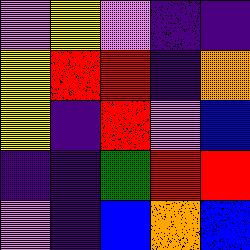[["violet", "yellow", "violet", "indigo", "indigo"], ["yellow", "red", "red", "indigo", "orange"], ["yellow", "indigo", "red", "violet", "blue"], ["indigo", "indigo", "green", "red", "red"], ["violet", "indigo", "blue", "orange", "blue"]]